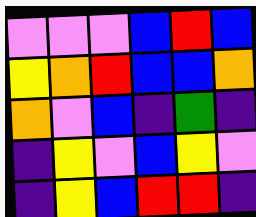[["violet", "violet", "violet", "blue", "red", "blue"], ["yellow", "orange", "red", "blue", "blue", "orange"], ["orange", "violet", "blue", "indigo", "green", "indigo"], ["indigo", "yellow", "violet", "blue", "yellow", "violet"], ["indigo", "yellow", "blue", "red", "red", "indigo"]]